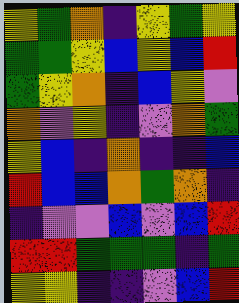[["yellow", "green", "orange", "indigo", "yellow", "green", "yellow"], ["green", "green", "yellow", "blue", "yellow", "blue", "red"], ["green", "yellow", "orange", "indigo", "blue", "yellow", "violet"], ["orange", "violet", "yellow", "indigo", "violet", "orange", "green"], ["yellow", "blue", "indigo", "orange", "indigo", "indigo", "blue"], ["red", "blue", "blue", "orange", "green", "orange", "indigo"], ["indigo", "violet", "violet", "blue", "violet", "blue", "red"], ["red", "red", "green", "green", "green", "indigo", "green"], ["yellow", "yellow", "indigo", "indigo", "violet", "blue", "red"]]